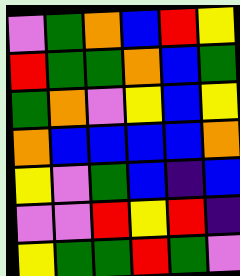[["violet", "green", "orange", "blue", "red", "yellow"], ["red", "green", "green", "orange", "blue", "green"], ["green", "orange", "violet", "yellow", "blue", "yellow"], ["orange", "blue", "blue", "blue", "blue", "orange"], ["yellow", "violet", "green", "blue", "indigo", "blue"], ["violet", "violet", "red", "yellow", "red", "indigo"], ["yellow", "green", "green", "red", "green", "violet"]]